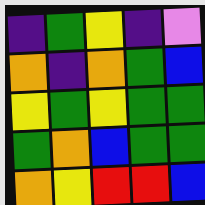[["indigo", "green", "yellow", "indigo", "violet"], ["orange", "indigo", "orange", "green", "blue"], ["yellow", "green", "yellow", "green", "green"], ["green", "orange", "blue", "green", "green"], ["orange", "yellow", "red", "red", "blue"]]